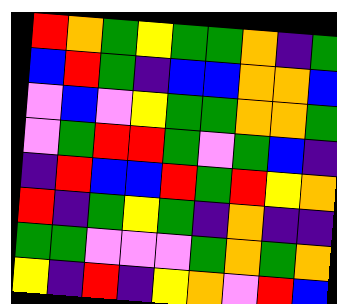[["red", "orange", "green", "yellow", "green", "green", "orange", "indigo", "green"], ["blue", "red", "green", "indigo", "blue", "blue", "orange", "orange", "blue"], ["violet", "blue", "violet", "yellow", "green", "green", "orange", "orange", "green"], ["violet", "green", "red", "red", "green", "violet", "green", "blue", "indigo"], ["indigo", "red", "blue", "blue", "red", "green", "red", "yellow", "orange"], ["red", "indigo", "green", "yellow", "green", "indigo", "orange", "indigo", "indigo"], ["green", "green", "violet", "violet", "violet", "green", "orange", "green", "orange"], ["yellow", "indigo", "red", "indigo", "yellow", "orange", "violet", "red", "blue"]]